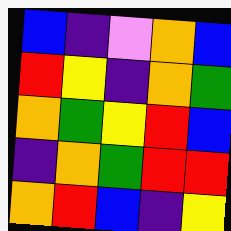[["blue", "indigo", "violet", "orange", "blue"], ["red", "yellow", "indigo", "orange", "green"], ["orange", "green", "yellow", "red", "blue"], ["indigo", "orange", "green", "red", "red"], ["orange", "red", "blue", "indigo", "yellow"]]